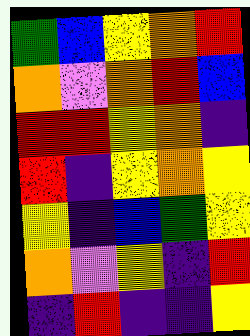[["green", "blue", "yellow", "orange", "red"], ["orange", "violet", "orange", "red", "blue"], ["red", "red", "yellow", "orange", "indigo"], ["red", "indigo", "yellow", "orange", "yellow"], ["yellow", "indigo", "blue", "green", "yellow"], ["orange", "violet", "yellow", "indigo", "red"], ["indigo", "red", "indigo", "indigo", "yellow"]]